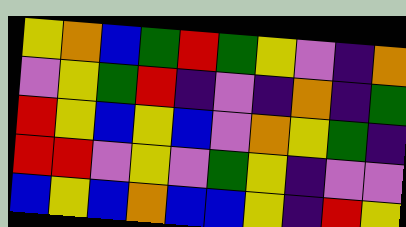[["yellow", "orange", "blue", "green", "red", "green", "yellow", "violet", "indigo", "orange"], ["violet", "yellow", "green", "red", "indigo", "violet", "indigo", "orange", "indigo", "green"], ["red", "yellow", "blue", "yellow", "blue", "violet", "orange", "yellow", "green", "indigo"], ["red", "red", "violet", "yellow", "violet", "green", "yellow", "indigo", "violet", "violet"], ["blue", "yellow", "blue", "orange", "blue", "blue", "yellow", "indigo", "red", "yellow"]]